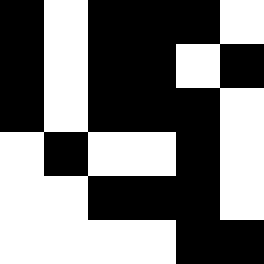[["black", "white", "black", "black", "black", "white"], ["black", "white", "black", "black", "white", "black"], ["black", "white", "black", "black", "black", "white"], ["white", "black", "white", "white", "black", "white"], ["white", "white", "black", "black", "black", "white"], ["white", "white", "white", "white", "black", "black"]]